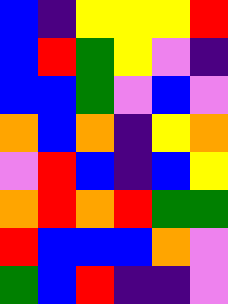[["blue", "indigo", "yellow", "yellow", "yellow", "red"], ["blue", "red", "green", "yellow", "violet", "indigo"], ["blue", "blue", "green", "violet", "blue", "violet"], ["orange", "blue", "orange", "indigo", "yellow", "orange"], ["violet", "red", "blue", "indigo", "blue", "yellow"], ["orange", "red", "orange", "red", "green", "green"], ["red", "blue", "blue", "blue", "orange", "violet"], ["green", "blue", "red", "indigo", "indigo", "violet"]]